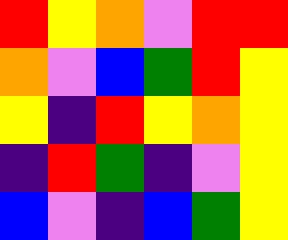[["red", "yellow", "orange", "violet", "red", "red"], ["orange", "violet", "blue", "green", "red", "yellow"], ["yellow", "indigo", "red", "yellow", "orange", "yellow"], ["indigo", "red", "green", "indigo", "violet", "yellow"], ["blue", "violet", "indigo", "blue", "green", "yellow"]]